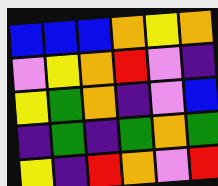[["blue", "blue", "blue", "orange", "yellow", "orange"], ["violet", "yellow", "orange", "red", "violet", "indigo"], ["yellow", "green", "orange", "indigo", "violet", "blue"], ["indigo", "green", "indigo", "green", "orange", "green"], ["yellow", "indigo", "red", "orange", "violet", "red"]]